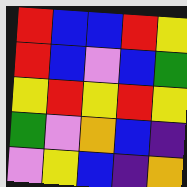[["red", "blue", "blue", "red", "yellow"], ["red", "blue", "violet", "blue", "green"], ["yellow", "red", "yellow", "red", "yellow"], ["green", "violet", "orange", "blue", "indigo"], ["violet", "yellow", "blue", "indigo", "orange"]]